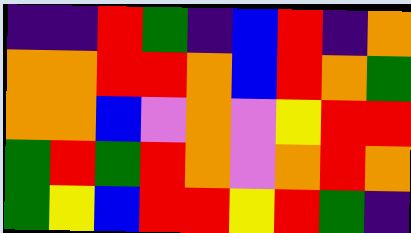[["indigo", "indigo", "red", "green", "indigo", "blue", "red", "indigo", "orange"], ["orange", "orange", "red", "red", "orange", "blue", "red", "orange", "green"], ["orange", "orange", "blue", "violet", "orange", "violet", "yellow", "red", "red"], ["green", "red", "green", "red", "orange", "violet", "orange", "red", "orange"], ["green", "yellow", "blue", "red", "red", "yellow", "red", "green", "indigo"]]